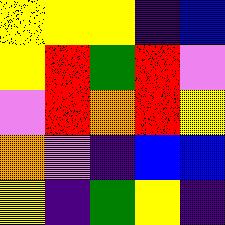[["yellow", "yellow", "yellow", "indigo", "blue"], ["yellow", "red", "green", "red", "violet"], ["violet", "red", "orange", "red", "yellow"], ["orange", "violet", "indigo", "blue", "blue"], ["yellow", "indigo", "green", "yellow", "indigo"]]